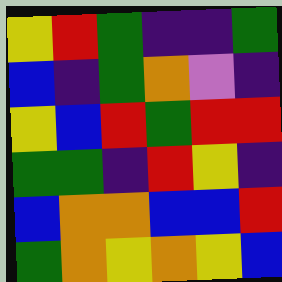[["yellow", "red", "green", "indigo", "indigo", "green"], ["blue", "indigo", "green", "orange", "violet", "indigo"], ["yellow", "blue", "red", "green", "red", "red"], ["green", "green", "indigo", "red", "yellow", "indigo"], ["blue", "orange", "orange", "blue", "blue", "red"], ["green", "orange", "yellow", "orange", "yellow", "blue"]]